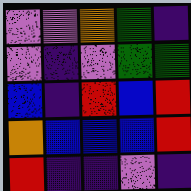[["violet", "violet", "orange", "green", "indigo"], ["violet", "indigo", "violet", "green", "green"], ["blue", "indigo", "red", "blue", "red"], ["orange", "blue", "blue", "blue", "red"], ["red", "indigo", "indigo", "violet", "indigo"]]